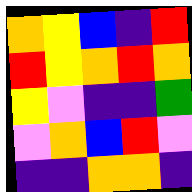[["orange", "yellow", "blue", "indigo", "red"], ["red", "yellow", "orange", "red", "orange"], ["yellow", "violet", "indigo", "indigo", "green"], ["violet", "orange", "blue", "red", "violet"], ["indigo", "indigo", "orange", "orange", "indigo"]]